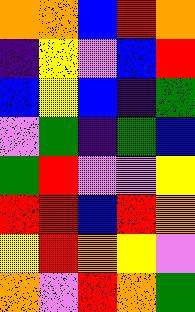[["orange", "orange", "blue", "red", "orange"], ["indigo", "yellow", "violet", "blue", "red"], ["blue", "yellow", "blue", "indigo", "green"], ["violet", "green", "indigo", "green", "blue"], ["green", "red", "violet", "violet", "yellow"], ["red", "red", "blue", "red", "orange"], ["yellow", "red", "orange", "yellow", "violet"], ["orange", "violet", "red", "orange", "green"]]